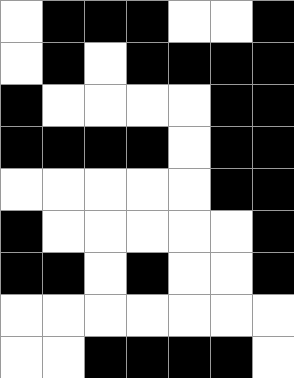[["white", "black", "black", "black", "white", "white", "black"], ["white", "black", "white", "black", "black", "black", "black"], ["black", "white", "white", "white", "white", "black", "black"], ["black", "black", "black", "black", "white", "black", "black"], ["white", "white", "white", "white", "white", "black", "black"], ["black", "white", "white", "white", "white", "white", "black"], ["black", "black", "white", "black", "white", "white", "black"], ["white", "white", "white", "white", "white", "white", "white"], ["white", "white", "black", "black", "black", "black", "white"]]